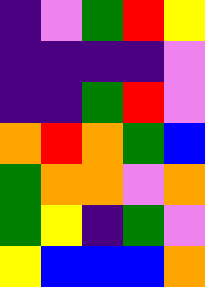[["indigo", "violet", "green", "red", "yellow"], ["indigo", "indigo", "indigo", "indigo", "violet"], ["indigo", "indigo", "green", "red", "violet"], ["orange", "red", "orange", "green", "blue"], ["green", "orange", "orange", "violet", "orange"], ["green", "yellow", "indigo", "green", "violet"], ["yellow", "blue", "blue", "blue", "orange"]]